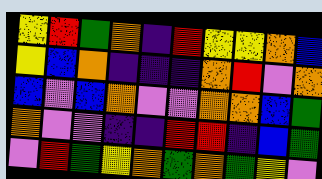[["yellow", "red", "green", "orange", "indigo", "red", "yellow", "yellow", "orange", "blue"], ["yellow", "blue", "orange", "indigo", "indigo", "indigo", "orange", "red", "violet", "orange"], ["blue", "violet", "blue", "orange", "violet", "violet", "orange", "orange", "blue", "green"], ["orange", "violet", "violet", "indigo", "indigo", "red", "red", "indigo", "blue", "green"], ["violet", "red", "green", "yellow", "orange", "green", "orange", "green", "yellow", "violet"]]